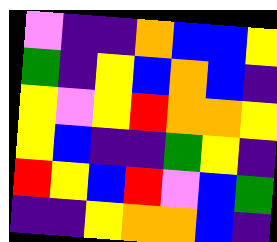[["violet", "indigo", "indigo", "orange", "blue", "blue", "yellow"], ["green", "indigo", "yellow", "blue", "orange", "blue", "indigo"], ["yellow", "violet", "yellow", "red", "orange", "orange", "yellow"], ["yellow", "blue", "indigo", "indigo", "green", "yellow", "indigo"], ["red", "yellow", "blue", "red", "violet", "blue", "green"], ["indigo", "indigo", "yellow", "orange", "orange", "blue", "indigo"]]